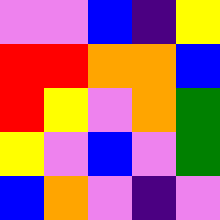[["violet", "violet", "blue", "indigo", "yellow"], ["red", "red", "orange", "orange", "blue"], ["red", "yellow", "violet", "orange", "green"], ["yellow", "violet", "blue", "violet", "green"], ["blue", "orange", "violet", "indigo", "violet"]]